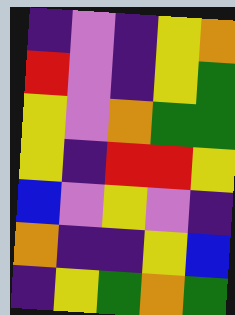[["indigo", "violet", "indigo", "yellow", "orange"], ["red", "violet", "indigo", "yellow", "green"], ["yellow", "violet", "orange", "green", "green"], ["yellow", "indigo", "red", "red", "yellow"], ["blue", "violet", "yellow", "violet", "indigo"], ["orange", "indigo", "indigo", "yellow", "blue"], ["indigo", "yellow", "green", "orange", "green"]]